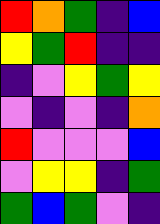[["red", "orange", "green", "indigo", "blue"], ["yellow", "green", "red", "indigo", "indigo"], ["indigo", "violet", "yellow", "green", "yellow"], ["violet", "indigo", "violet", "indigo", "orange"], ["red", "violet", "violet", "violet", "blue"], ["violet", "yellow", "yellow", "indigo", "green"], ["green", "blue", "green", "violet", "indigo"]]